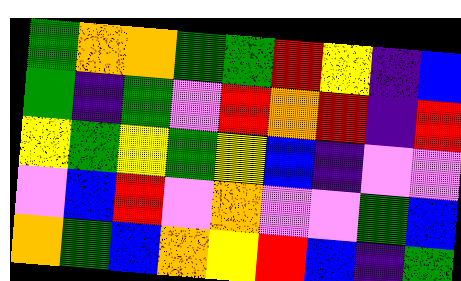[["green", "orange", "orange", "green", "green", "red", "yellow", "indigo", "blue"], ["green", "indigo", "green", "violet", "red", "orange", "red", "indigo", "red"], ["yellow", "green", "yellow", "green", "yellow", "blue", "indigo", "violet", "violet"], ["violet", "blue", "red", "violet", "orange", "violet", "violet", "green", "blue"], ["orange", "green", "blue", "orange", "yellow", "red", "blue", "indigo", "green"]]